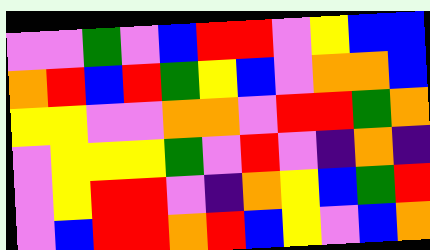[["violet", "violet", "green", "violet", "blue", "red", "red", "violet", "yellow", "blue", "blue"], ["orange", "red", "blue", "red", "green", "yellow", "blue", "violet", "orange", "orange", "blue"], ["yellow", "yellow", "violet", "violet", "orange", "orange", "violet", "red", "red", "green", "orange"], ["violet", "yellow", "yellow", "yellow", "green", "violet", "red", "violet", "indigo", "orange", "indigo"], ["violet", "yellow", "red", "red", "violet", "indigo", "orange", "yellow", "blue", "green", "red"], ["violet", "blue", "red", "red", "orange", "red", "blue", "yellow", "violet", "blue", "orange"]]